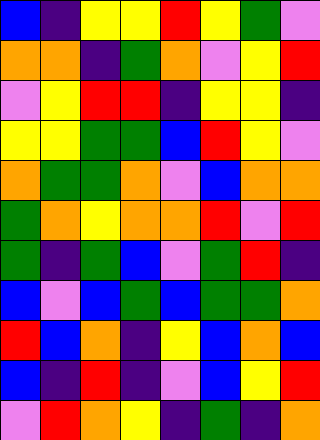[["blue", "indigo", "yellow", "yellow", "red", "yellow", "green", "violet"], ["orange", "orange", "indigo", "green", "orange", "violet", "yellow", "red"], ["violet", "yellow", "red", "red", "indigo", "yellow", "yellow", "indigo"], ["yellow", "yellow", "green", "green", "blue", "red", "yellow", "violet"], ["orange", "green", "green", "orange", "violet", "blue", "orange", "orange"], ["green", "orange", "yellow", "orange", "orange", "red", "violet", "red"], ["green", "indigo", "green", "blue", "violet", "green", "red", "indigo"], ["blue", "violet", "blue", "green", "blue", "green", "green", "orange"], ["red", "blue", "orange", "indigo", "yellow", "blue", "orange", "blue"], ["blue", "indigo", "red", "indigo", "violet", "blue", "yellow", "red"], ["violet", "red", "orange", "yellow", "indigo", "green", "indigo", "orange"]]